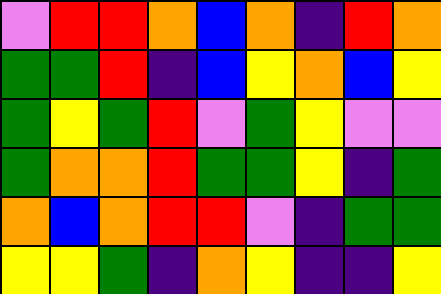[["violet", "red", "red", "orange", "blue", "orange", "indigo", "red", "orange"], ["green", "green", "red", "indigo", "blue", "yellow", "orange", "blue", "yellow"], ["green", "yellow", "green", "red", "violet", "green", "yellow", "violet", "violet"], ["green", "orange", "orange", "red", "green", "green", "yellow", "indigo", "green"], ["orange", "blue", "orange", "red", "red", "violet", "indigo", "green", "green"], ["yellow", "yellow", "green", "indigo", "orange", "yellow", "indigo", "indigo", "yellow"]]